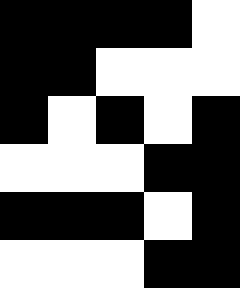[["black", "black", "black", "black", "white"], ["black", "black", "white", "white", "white"], ["black", "white", "black", "white", "black"], ["white", "white", "white", "black", "black"], ["black", "black", "black", "white", "black"], ["white", "white", "white", "black", "black"]]